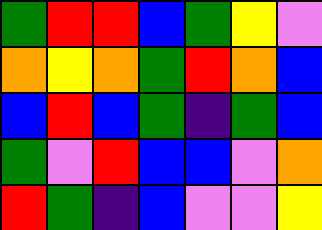[["green", "red", "red", "blue", "green", "yellow", "violet"], ["orange", "yellow", "orange", "green", "red", "orange", "blue"], ["blue", "red", "blue", "green", "indigo", "green", "blue"], ["green", "violet", "red", "blue", "blue", "violet", "orange"], ["red", "green", "indigo", "blue", "violet", "violet", "yellow"]]